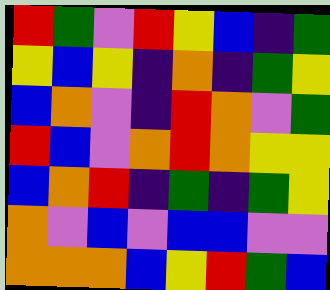[["red", "green", "violet", "red", "yellow", "blue", "indigo", "green"], ["yellow", "blue", "yellow", "indigo", "orange", "indigo", "green", "yellow"], ["blue", "orange", "violet", "indigo", "red", "orange", "violet", "green"], ["red", "blue", "violet", "orange", "red", "orange", "yellow", "yellow"], ["blue", "orange", "red", "indigo", "green", "indigo", "green", "yellow"], ["orange", "violet", "blue", "violet", "blue", "blue", "violet", "violet"], ["orange", "orange", "orange", "blue", "yellow", "red", "green", "blue"]]